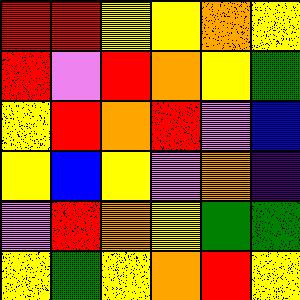[["red", "red", "yellow", "yellow", "orange", "yellow"], ["red", "violet", "red", "orange", "yellow", "green"], ["yellow", "red", "orange", "red", "violet", "blue"], ["yellow", "blue", "yellow", "violet", "orange", "indigo"], ["violet", "red", "orange", "yellow", "green", "green"], ["yellow", "green", "yellow", "orange", "red", "yellow"]]